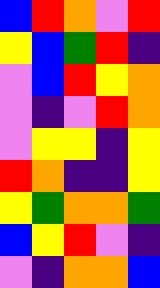[["blue", "red", "orange", "violet", "red"], ["yellow", "blue", "green", "red", "indigo"], ["violet", "blue", "red", "yellow", "orange"], ["violet", "indigo", "violet", "red", "orange"], ["violet", "yellow", "yellow", "indigo", "yellow"], ["red", "orange", "indigo", "indigo", "yellow"], ["yellow", "green", "orange", "orange", "green"], ["blue", "yellow", "red", "violet", "indigo"], ["violet", "indigo", "orange", "orange", "blue"]]